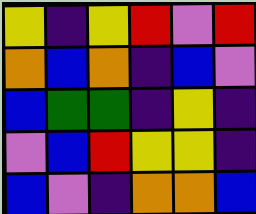[["yellow", "indigo", "yellow", "red", "violet", "red"], ["orange", "blue", "orange", "indigo", "blue", "violet"], ["blue", "green", "green", "indigo", "yellow", "indigo"], ["violet", "blue", "red", "yellow", "yellow", "indigo"], ["blue", "violet", "indigo", "orange", "orange", "blue"]]